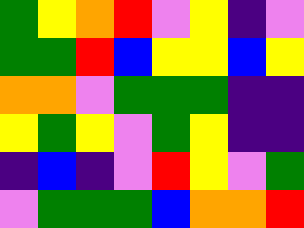[["green", "yellow", "orange", "red", "violet", "yellow", "indigo", "violet"], ["green", "green", "red", "blue", "yellow", "yellow", "blue", "yellow"], ["orange", "orange", "violet", "green", "green", "green", "indigo", "indigo"], ["yellow", "green", "yellow", "violet", "green", "yellow", "indigo", "indigo"], ["indigo", "blue", "indigo", "violet", "red", "yellow", "violet", "green"], ["violet", "green", "green", "green", "blue", "orange", "orange", "red"]]